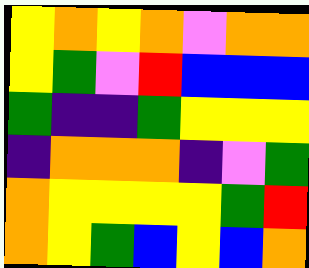[["yellow", "orange", "yellow", "orange", "violet", "orange", "orange"], ["yellow", "green", "violet", "red", "blue", "blue", "blue"], ["green", "indigo", "indigo", "green", "yellow", "yellow", "yellow"], ["indigo", "orange", "orange", "orange", "indigo", "violet", "green"], ["orange", "yellow", "yellow", "yellow", "yellow", "green", "red"], ["orange", "yellow", "green", "blue", "yellow", "blue", "orange"]]